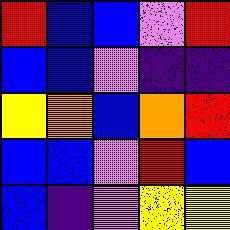[["red", "blue", "blue", "violet", "red"], ["blue", "blue", "violet", "indigo", "indigo"], ["yellow", "orange", "blue", "orange", "red"], ["blue", "blue", "violet", "red", "blue"], ["blue", "indigo", "violet", "yellow", "yellow"]]